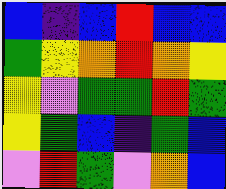[["blue", "indigo", "blue", "red", "blue", "blue"], ["green", "yellow", "orange", "red", "orange", "yellow"], ["yellow", "violet", "green", "green", "red", "green"], ["yellow", "green", "blue", "indigo", "green", "blue"], ["violet", "red", "green", "violet", "orange", "blue"]]